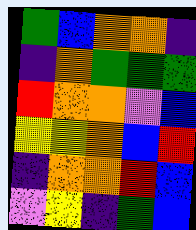[["green", "blue", "orange", "orange", "indigo"], ["indigo", "orange", "green", "green", "green"], ["red", "orange", "orange", "violet", "blue"], ["yellow", "yellow", "orange", "blue", "red"], ["indigo", "orange", "orange", "red", "blue"], ["violet", "yellow", "indigo", "green", "blue"]]